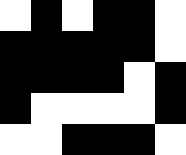[["white", "black", "white", "black", "black", "white"], ["black", "black", "black", "black", "black", "white"], ["black", "black", "black", "black", "white", "black"], ["black", "white", "white", "white", "white", "black"], ["white", "white", "black", "black", "black", "white"]]